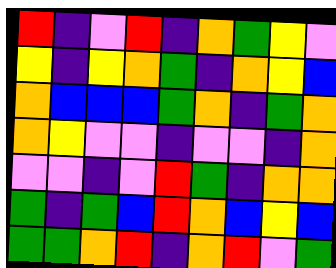[["red", "indigo", "violet", "red", "indigo", "orange", "green", "yellow", "violet"], ["yellow", "indigo", "yellow", "orange", "green", "indigo", "orange", "yellow", "blue"], ["orange", "blue", "blue", "blue", "green", "orange", "indigo", "green", "orange"], ["orange", "yellow", "violet", "violet", "indigo", "violet", "violet", "indigo", "orange"], ["violet", "violet", "indigo", "violet", "red", "green", "indigo", "orange", "orange"], ["green", "indigo", "green", "blue", "red", "orange", "blue", "yellow", "blue"], ["green", "green", "orange", "red", "indigo", "orange", "red", "violet", "green"]]